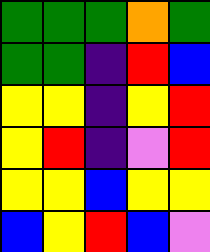[["green", "green", "green", "orange", "green"], ["green", "green", "indigo", "red", "blue"], ["yellow", "yellow", "indigo", "yellow", "red"], ["yellow", "red", "indigo", "violet", "red"], ["yellow", "yellow", "blue", "yellow", "yellow"], ["blue", "yellow", "red", "blue", "violet"]]